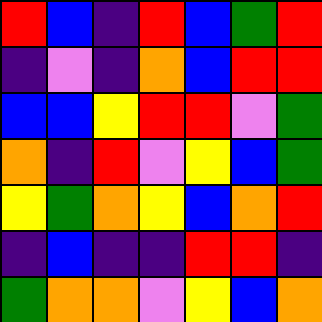[["red", "blue", "indigo", "red", "blue", "green", "red"], ["indigo", "violet", "indigo", "orange", "blue", "red", "red"], ["blue", "blue", "yellow", "red", "red", "violet", "green"], ["orange", "indigo", "red", "violet", "yellow", "blue", "green"], ["yellow", "green", "orange", "yellow", "blue", "orange", "red"], ["indigo", "blue", "indigo", "indigo", "red", "red", "indigo"], ["green", "orange", "orange", "violet", "yellow", "blue", "orange"]]